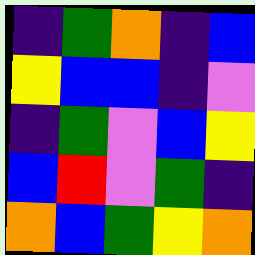[["indigo", "green", "orange", "indigo", "blue"], ["yellow", "blue", "blue", "indigo", "violet"], ["indigo", "green", "violet", "blue", "yellow"], ["blue", "red", "violet", "green", "indigo"], ["orange", "blue", "green", "yellow", "orange"]]